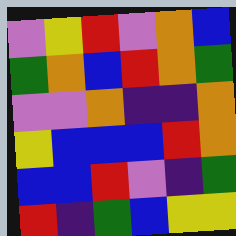[["violet", "yellow", "red", "violet", "orange", "blue"], ["green", "orange", "blue", "red", "orange", "green"], ["violet", "violet", "orange", "indigo", "indigo", "orange"], ["yellow", "blue", "blue", "blue", "red", "orange"], ["blue", "blue", "red", "violet", "indigo", "green"], ["red", "indigo", "green", "blue", "yellow", "yellow"]]